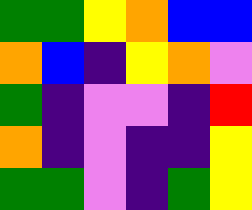[["green", "green", "yellow", "orange", "blue", "blue"], ["orange", "blue", "indigo", "yellow", "orange", "violet"], ["green", "indigo", "violet", "violet", "indigo", "red"], ["orange", "indigo", "violet", "indigo", "indigo", "yellow"], ["green", "green", "violet", "indigo", "green", "yellow"]]